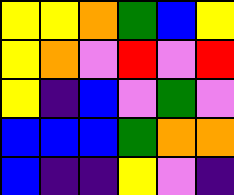[["yellow", "yellow", "orange", "green", "blue", "yellow"], ["yellow", "orange", "violet", "red", "violet", "red"], ["yellow", "indigo", "blue", "violet", "green", "violet"], ["blue", "blue", "blue", "green", "orange", "orange"], ["blue", "indigo", "indigo", "yellow", "violet", "indigo"]]